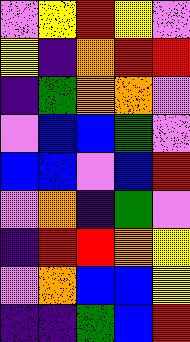[["violet", "yellow", "red", "yellow", "violet"], ["yellow", "indigo", "orange", "red", "red"], ["indigo", "green", "orange", "orange", "violet"], ["violet", "blue", "blue", "green", "violet"], ["blue", "blue", "violet", "blue", "red"], ["violet", "orange", "indigo", "green", "violet"], ["indigo", "red", "red", "orange", "yellow"], ["violet", "orange", "blue", "blue", "yellow"], ["indigo", "indigo", "green", "blue", "red"]]